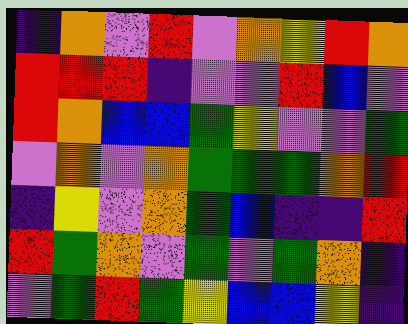[["indigo", "orange", "violet", "red", "violet", "orange", "yellow", "red", "orange"], ["red", "red", "red", "indigo", "violet", "violet", "red", "blue", "violet"], ["red", "orange", "blue", "blue", "green", "yellow", "violet", "violet", "green"], ["violet", "orange", "violet", "orange", "green", "green", "green", "orange", "red"], ["indigo", "yellow", "violet", "orange", "green", "blue", "indigo", "indigo", "red"], ["red", "green", "orange", "violet", "green", "violet", "green", "orange", "indigo"], ["violet", "green", "red", "green", "yellow", "blue", "blue", "yellow", "indigo"]]